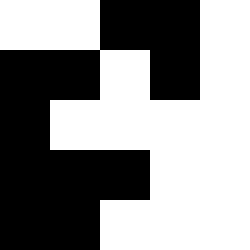[["white", "white", "black", "black", "white"], ["black", "black", "white", "black", "white"], ["black", "white", "white", "white", "white"], ["black", "black", "black", "white", "white"], ["black", "black", "white", "white", "white"]]